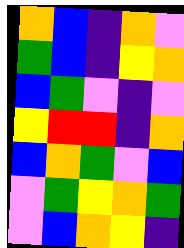[["orange", "blue", "indigo", "orange", "violet"], ["green", "blue", "indigo", "yellow", "orange"], ["blue", "green", "violet", "indigo", "violet"], ["yellow", "red", "red", "indigo", "orange"], ["blue", "orange", "green", "violet", "blue"], ["violet", "green", "yellow", "orange", "green"], ["violet", "blue", "orange", "yellow", "indigo"]]